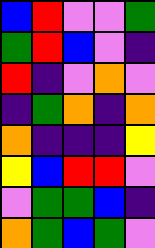[["blue", "red", "violet", "violet", "green"], ["green", "red", "blue", "violet", "indigo"], ["red", "indigo", "violet", "orange", "violet"], ["indigo", "green", "orange", "indigo", "orange"], ["orange", "indigo", "indigo", "indigo", "yellow"], ["yellow", "blue", "red", "red", "violet"], ["violet", "green", "green", "blue", "indigo"], ["orange", "green", "blue", "green", "violet"]]